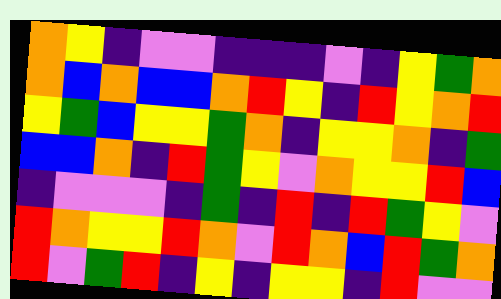[["orange", "yellow", "indigo", "violet", "violet", "indigo", "indigo", "indigo", "violet", "indigo", "yellow", "green", "orange"], ["orange", "blue", "orange", "blue", "blue", "orange", "red", "yellow", "indigo", "red", "yellow", "orange", "red"], ["yellow", "green", "blue", "yellow", "yellow", "green", "orange", "indigo", "yellow", "yellow", "orange", "indigo", "green"], ["blue", "blue", "orange", "indigo", "red", "green", "yellow", "violet", "orange", "yellow", "yellow", "red", "blue"], ["indigo", "violet", "violet", "violet", "indigo", "green", "indigo", "red", "indigo", "red", "green", "yellow", "violet"], ["red", "orange", "yellow", "yellow", "red", "orange", "violet", "red", "orange", "blue", "red", "green", "orange"], ["red", "violet", "green", "red", "indigo", "yellow", "indigo", "yellow", "yellow", "indigo", "red", "violet", "violet"]]